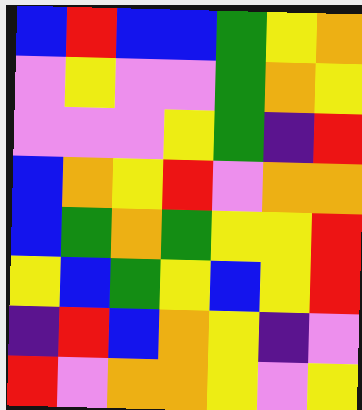[["blue", "red", "blue", "blue", "green", "yellow", "orange"], ["violet", "yellow", "violet", "violet", "green", "orange", "yellow"], ["violet", "violet", "violet", "yellow", "green", "indigo", "red"], ["blue", "orange", "yellow", "red", "violet", "orange", "orange"], ["blue", "green", "orange", "green", "yellow", "yellow", "red"], ["yellow", "blue", "green", "yellow", "blue", "yellow", "red"], ["indigo", "red", "blue", "orange", "yellow", "indigo", "violet"], ["red", "violet", "orange", "orange", "yellow", "violet", "yellow"]]